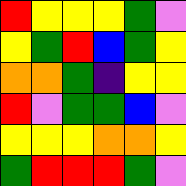[["red", "yellow", "yellow", "yellow", "green", "violet"], ["yellow", "green", "red", "blue", "green", "yellow"], ["orange", "orange", "green", "indigo", "yellow", "yellow"], ["red", "violet", "green", "green", "blue", "violet"], ["yellow", "yellow", "yellow", "orange", "orange", "yellow"], ["green", "red", "red", "red", "green", "violet"]]